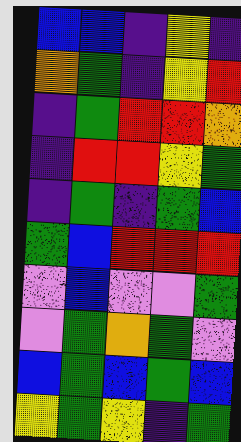[["blue", "blue", "indigo", "yellow", "indigo"], ["orange", "green", "indigo", "yellow", "red"], ["indigo", "green", "red", "red", "orange"], ["indigo", "red", "red", "yellow", "green"], ["indigo", "green", "indigo", "green", "blue"], ["green", "blue", "red", "red", "red"], ["violet", "blue", "violet", "violet", "green"], ["violet", "green", "orange", "green", "violet"], ["blue", "green", "blue", "green", "blue"], ["yellow", "green", "yellow", "indigo", "green"]]